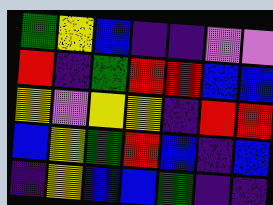[["green", "yellow", "blue", "indigo", "indigo", "violet", "violet"], ["red", "indigo", "green", "red", "red", "blue", "blue"], ["yellow", "violet", "yellow", "yellow", "indigo", "red", "red"], ["blue", "yellow", "green", "red", "blue", "indigo", "blue"], ["indigo", "yellow", "blue", "blue", "green", "indigo", "indigo"]]